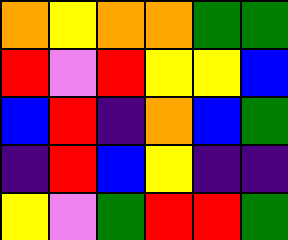[["orange", "yellow", "orange", "orange", "green", "green"], ["red", "violet", "red", "yellow", "yellow", "blue"], ["blue", "red", "indigo", "orange", "blue", "green"], ["indigo", "red", "blue", "yellow", "indigo", "indigo"], ["yellow", "violet", "green", "red", "red", "green"]]